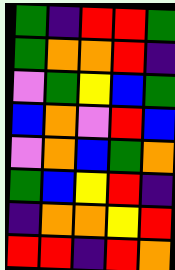[["green", "indigo", "red", "red", "green"], ["green", "orange", "orange", "red", "indigo"], ["violet", "green", "yellow", "blue", "green"], ["blue", "orange", "violet", "red", "blue"], ["violet", "orange", "blue", "green", "orange"], ["green", "blue", "yellow", "red", "indigo"], ["indigo", "orange", "orange", "yellow", "red"], ["red", "red", "indigo", "red", "orange"]]